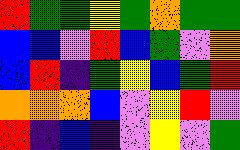[["red", "green", "green", "yellow", "green", "orange", "green", "green"], ["blue", "blue", "violet", "red", "blue", "green", "violet", "orange"], ["blue", "red", "indigo", "green", "yellow", "blue", "green", "red"], ["orange", "orange", "orange", "blue", "violet", "yellow", "red", "violet"], ["red", "indigo", "blue", "indigo", "violet", "yellow", "violet", "green"]]